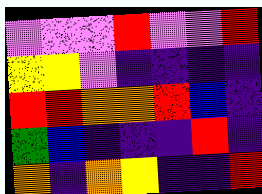[["violet", "violet", "violet", "red", "violet", "violet", "red"], ["yellow", "yellow", "violet", "indigo", "indigo", "indigo", "indigo"], ["red", "red", "orange", "orange", "red", "blue", "indigo"], ["green", "blue", "indigo", "indigo", "indigo", "red", "indigo"], ["orange", "indigo", "orange", "yellow", "indigo", "indigo", "red"]]